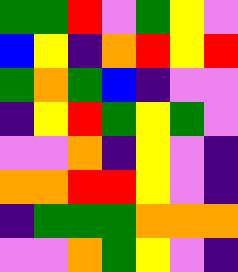[["green", "green", "red", "violet", "green", "yellow", "violet"], ["blue", "yellow", "indigo", "orange", "red", "yellow", "red"], ["green", "orange", "green", "blue", "indigo", "violet", "violet"], ["indigo", "yellow", "red", "green", "yellow", "green", "violet"], ["violet", "violet", "orange", "indigo", "yellow", "violet", "indigo"], ["orange", "orange", "red", "red", "yellow", "violet", "indigo"], ["indigo", "green", "green", "green", "orange", "orange", "orange"], ["violet", "violet", "orange", "green", "yellow", "violet", "indigo"]]